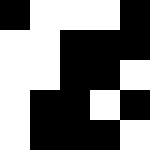[["black", "white", "white", "white", "black"], ["white", "white", "black", "black", "black"], ["white", "white", "black", "black", "white"], ["white", "black", "black", "white", "black"], ["white", "black", "black", "black", "white"]]